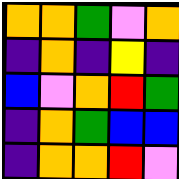[["orange", "orange", "green", "violet", "orange"], ["indigo", "orange", "indigo", "yellow", "indigo"], ["blue", "violet", "orange", "red", "green"], ["indigo", "orange", "green", "blue", "blue"], ["indigo", "orange", "orange", "red", "violet"]]